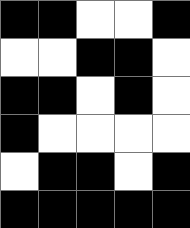[["black", "black", "white", "white", "black"], ["white", "white", "black", "black", "white"], ["black", "black", "white", "black", "white"], ["black", "white", "white", "white", "white"], ["white", "black", "black", "white", "black"], ["black", "black", "black", "black", "black"]]